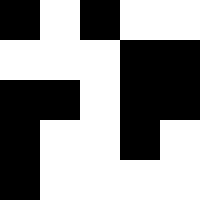[["black", "white", "black", "white", "white"], ["white", "white", "white", "black", "black"], ["black", "black", "white", "black", "black"], ["black", "white", "white", "black", "white"], ["black", "white", "white", "white", "white"]]